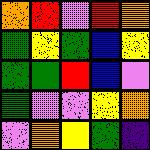[["orange", "red", "violet", "red", "orange"], ["green", "yellow", "green", "blue", "yellow"], ["green", "green", "red", "blue", "violet"], ["green", "violet", "violet", "yellow", "orange"], ["violet", "orange", "yellow", "green", "indigo"]]